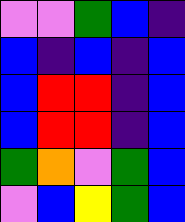[["violet", "violet", "green", "blue", "indigo"], ["blue", "indigo", "blue", "indigo", "blue"], ["blue", "red", "red", "indigo", "blue"], ["blue", "red", "red", "indigo", "blue"], ["green", "orange", "violet", "green", "blue"], ["violet", "blue", "yellow", "green", "blue"]]